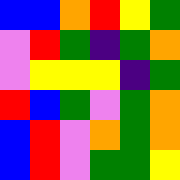[["blue", "blue", "orange", "red", "yellow", "green"], ["violet", "red", "green", "indigo", "green", "orange"], ["violet", "yellow", "yellow", "yellow", "indigo", "green"], ["red", "blue", "green", "violet", "green", "orange"], ["blue", "red", "violet", "orange", "green", "orange"], ["blue", "red", "violet", "green", "green", "yellow"]]